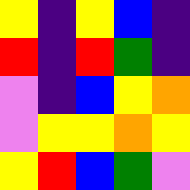[["yellow", "indigo", "yellow", "blue", "indigo"], ["red", "indigo", "red", "green", "indigo"], ["violet", "indigo", "blue", "yellow", "orange"], ["violet", "yellow", "yellow", "orange", "yellow"], ["yellow", "red", "blue", "green", "violet"]]